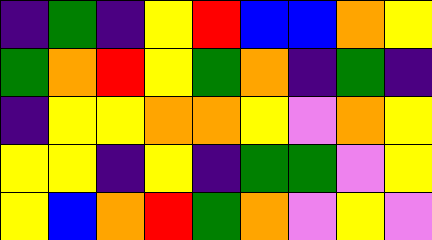[["indigo", "green", "indigo", "yellow", "red", "blue", "blue", "orange", "yellow"], ["green", "orange", "red", "yellow", "green", "orange", "indigo", "green", "indigo"], ["indigo", "yellow", "yellow", "orange", "orange", "yellow", "violet", "orange", "yellow"], ["yellow", "yellow", "indigo", "yellow", "indigo", "green", "green", "violet", "yellow"], ["yellow", "blue", "orange", "red", "green", "orange", "violet", "yellow", "violet"]]